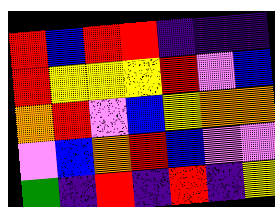[["red", "blue", "red", "red", "indigo", "indigo", "indigo"], ["red", "yellow", "yellow", "yellow", "red", "violet", "blue"], ["orange", "red", "violet", "blue", "yellow", "orange", "orange"], ["violet", "blue", "orange", "red", "blue", "violet", "violet"], ["green", "indigo", "red", "indigo", "red", "indigo", "yellow"]]